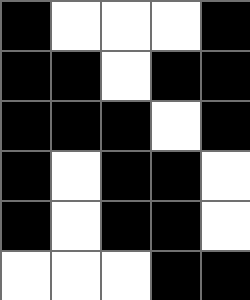[["black", "white", "white", "white", "black"], ["black", "black", "white", "black", "black"], ["black", "black", "black", "white", "black"], ["black", "white", "black", "black", "white"], ["black", "white", "black", "black", "white"], ["white", "white", "white", "black", "black"]]